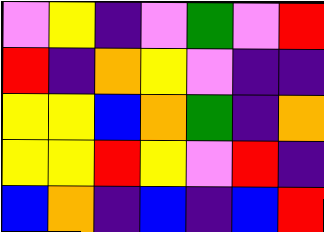[["violet", "yellow", "indigo", "violet", "green", "violet", "red"], ["red", "indigo", "orange", "yellow", "violet", "indigo", "indigo"], ["yellow", "yellow", "blue", "orange", "green", "indigo", "orange"], ["yellow", "yellow", "red", "yellow", "violet", "red", "indigo"], ["blue", "orange", "indigo", "blue", "indigo", "blue", "red"]]